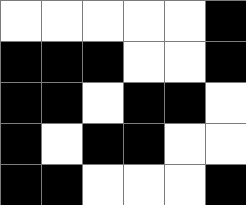[["white", "white", "white", "white", "white", "black"], ["black", "black", "black", "white", "white", "black"], ["black", "black", "white", "black", "black", "white"], ["black", "white", "black", "black", "white", "white"], ["black", "black", "white", "white", "white", "black"]]